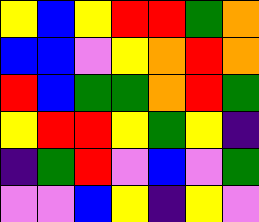[["yellow", "blue", "yellow", "red", "red", "green", "orange"], ["blue", "blue", "violet", "yellow", "orange", "red", "orange"], ["red", "blue", "green", "green", "orange", "red", "green"], ["yellow", "red", "red", "yellow", "green", "yellow", "indigo"], ["indigo", "green", "red", "violet", "blue", "violet", "green"], ["violet", "violet", "blue", "yellow", "indigo", "yellow", "violet"]]